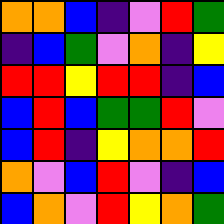[["orange", "orange", "blue", "indigo", "violet", "red", "green"], ["indigo", "blue", "green", "violet", "orange", "indigo", "yellow"], ["red", "red", "yellow", "red", "red", "indigo", "blue"], ["blue", "red", "blue", "green", "green", "red", "violet"], ["blue", "red", "indigo", "yellow", "orange", "orange", "red"], ["orange", "violet", "blue", "red", "violet", "indigo", "blue"], ["blue", "orange", "violet", "red", "yellow", "orange", "green"]]